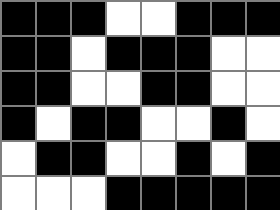[["black", "black", "black", "white", "white", "black", "black", "black"], ["black", "black", "white", "black", "black", "black", "white", "white"], ["black", "black", "white", "white", "black", "black", "white", "white"], ["black", "white", "black", "black", "white", "white", "black", "white"], ["white", "black", "black", "white", "white", "black", "white", "black"], ["white", "white", "white", "black", "black", "black", "black", "black"]]